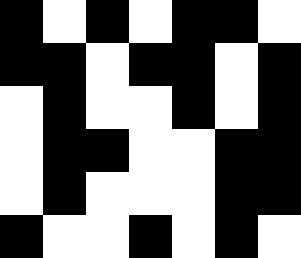[["black", "white", "black", "white", "black", "black", "white"], ["black", "black", "white", "black", "black", "white", "black"], ["white", "black", "white", "white", "black", "white", "black"], ["white", "black", "black", "white", "white", "black", "black"], ["white", "black", "white", "white", "white", "black", "black"], ["black", "white", "white", "black", "white", "black", "white"]]